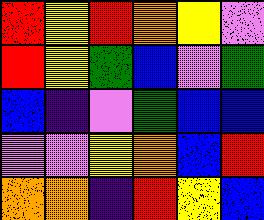[["red", "yellow", "red", "orange", "yellow", "violet"], ["red", "yellow", "green", "blue", "violet", "green"], ["blue", "indigo", "violet", "green", "blue", "blue"], ["violet", "violet", "yellow", "orange", "blue", "red"], ["orange", "orange", "indigo", "red", "yellow", "blue"]]